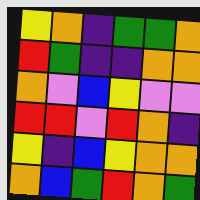[["yellow", "orange", "indigo", "green", "green", "orange"], ["red", "green", "indigo", "indigo", "orange", "orange"], ["orange", "violet", "blue", "yellow", "violet", "violet"], ["red", "red", "violet", "red", "orange", "indigo"], ["yellow", "indigo", "blue", "yellow", "orange", "orange"], ["orange", "blue", "green", "red", "orange", "green"]]